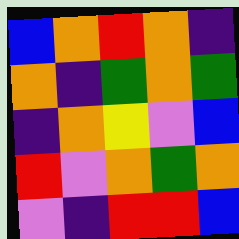[["blue", "orange", "red", "orange", "indigo"], ["orange", "indigo", "green", "orange", "green"], ["indigo", "orange", "yellow", "violet", "blue"], ["red", "violet", "orange", "green", "orange"], ["violet", "indigo", "red", "red", "blue"]]